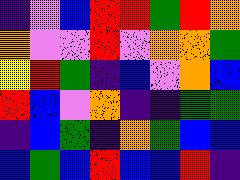[["indigo", "violet", "blue", "red", "red", "green", "red", "orange"], ["orange", "violet", "violet", "red", "violet", "orange", "orange", "green"], ["yellow", "red", "green", "indigo", "blue", "violet", "orange", "blue"], ["red", "blue", "violet", "orange", "indigo", "indigo", "green", "green"], ["indigo", "blue", "green", "indigo", "orange", "green", "blue", "blue"], ["blue", "green", "blue", "red", "blue", "blue", "red", "indigo"]]